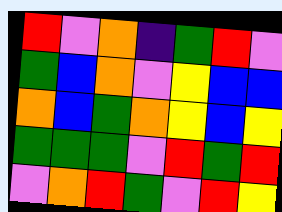[["red", "violet", "orange", "indigo", "green", "red", "violet"], ["green", "blue", "orange", "violet", "yellow", "blue", "blue"], ["orange", "blue", "green", "orange", "yellow", "blue", "yellow"], ["green", "green", "green", "violet", "red", "green", "red"], ["violet", "orange", "red", "green", "violet", "red", "yellow"]]